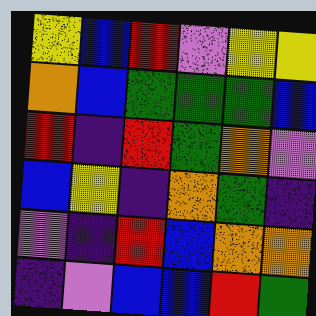[["yellow", "blue", "red", "violet", "yellow", "yellow"], ["orange", "blue", "green", "green", "green", "blue"], ["red", "indigo", "red", "green", "orange", "violet"], ["blue", "yellow", "indigo", "orange", "green", "indigo"], ["violet", "indigo", "red", "blue", "orange", "orange"], ["indigo", "violet", "blue", "blue", "red", "green"]]